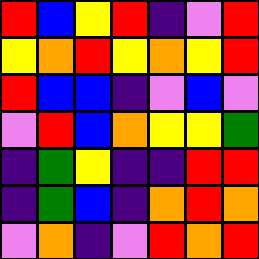[["red", "blue", "yellow", "red", "indigo", "violet", "red"], ["yellow", "orange", "red", "yellow", "orange", "yellow", "red"], ["red", "blue", "blue", "indigo", "violet", "blue", "violet"], ["violet", "red", "blue", "orange", "yellow", "yellow", "green"], ["indigo", "green", "yellow", "indigo", "indigo", "red", "red"], ["indigo", "green", "blue", "indigo", "orange", "red", "orange"], ["violet", "orange", "indigo", "violet", "red", "orange", "red"]]